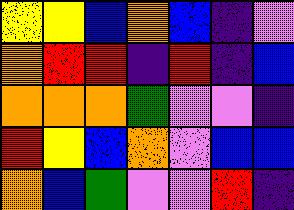[["yellow", "yellow", "blue", "orange", "blue", "indigo", "violet"], ["orange", "red", "red", "indigo", "red", "indigo", "blue"], ["orange", "orange", "orange", "green", "violet", "violet", "indigo"], ["red", "yellow", "blue", "orange", "violet", "blue", "blue"], ["orange", "blue", "green", "violet", "violet", "red", "indigo"]]